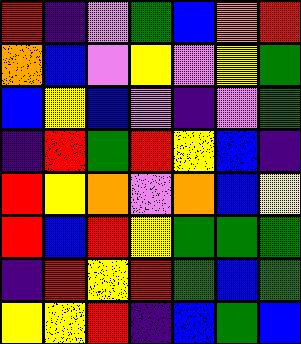[["red", "indigo", "violet", "green", "blue", "orange", "red"], ["orange", "blue", "violet", "yellow", "violet", "yellow", "green"], ["blue", "yellow", "blue", "violet", "indigo", "violet", "green"], ["indigo", "red", "green", "red", "yellow", "blue", "indigo"], ["red", "yellow", "orange", "violet", "orange", "blue", "yellow"], ["red", "blue", "red", "yellow", "green", "green", "green"], ["indigo", "red", "yellow", "red", "green", "blue", "green"], ["yellow", "yellow", "red", "indigo", "blue", "green", "blue"]]